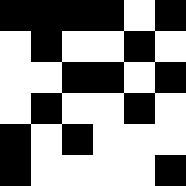[["black", "black", "black", "black", "white", "black"], ["white", "black", "white", "white", "black", "white"], ["white", "white", "black", "black", "white", "black"], ["white", "black", "white", "white", "black", "white"], ["black", "white", "black", "white", "white", "white"], ["black", "white", "white", "white", "white", "black"]]